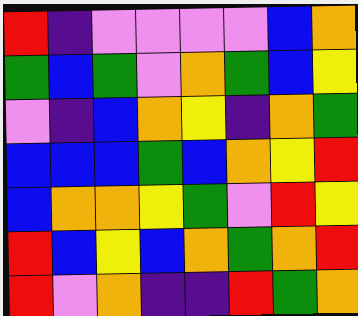[["red", "indigo", "violet", "violet", "violet", "violet", "blue", "orange"], ["green", "blue", "green", "violet", "orange", "green", "blue", "yellow"], ["violet", "indigo", "blue", "orange", "yellow", "indigo", "orange", "green"], ["blue", "blue", "blue", "green", "blue", "orange", "yellow", "red"], ["blue", "orange", "orange", "yellow", "green", "violet", "red", "yellow"], ["red", "blue", "yellow", "blue", "orange", "green", "orange", "red"], ["red", "violet", "orange", "indigo", "indigo", "red", "green", "orange"]]